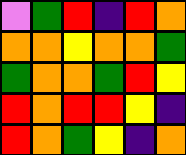[["violet", "green", "red", "indigo", "red", "orange"], ["orange", "orange", "yellow", "orange", "orange", "green"], ["green", "orange", "orange", "green", "red", "yellow"], ["red", "orange", "red", "red", "yellow", "indigo"], ["red", "orange", "green", "yellow", "indigo", "orange"]]